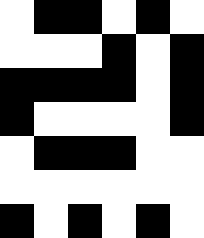[["white", "black", "black", "white", "black", "white"], ["white", "white", "white", "black", "white", "black"], ["black", "black", "black", "black", "white", "black"], ["black", "white", "white", "white", "white", "black"], ["white", "black", "black", "black", "white", "white"], ["white", "white", "white", "white", "white", "white"], ["black", "white", "black", "white", "black", "white"]]